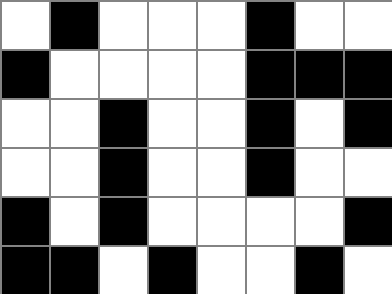[["white", "black", "white", "white", "white", "black", "white", "white"], ["black", "white", "white", "white", "white", "black", "black", "black"], ["white", "white", "black", "white", "white", "black", "white", "black"], ["white", "white", "black", "white", "white", "black", "white", "white"], ["black", "white", "black", "white", "white", "white", "white", "black"], ["black", "black", "white", "black", "white", "white", "black", "white"]]